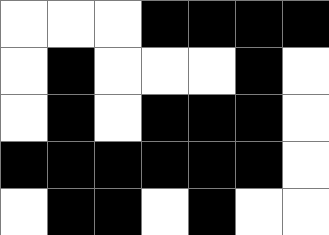[["white", "white", "white", "black", "black", "black", "black"], ["white", "black", "white", "white", "white", "black", "white"], ["white", "black", "white", "black", "black", "black", "white"], ["black", "black", "black", "black", "black", "black", "white"], ["white", "black", "black", "white", "black", "white", "white"]]